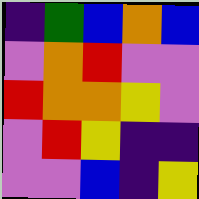[["indigo", "green", "blue", "orange", "blue"], ["violet", "orange", "red", "violet", "violet"], ["red", "orange", "orange", "yellow", "violet"], ["violet", "red", "yellow", "indigo", "indigo"], ["violet", "violet", "blue", "indigo", "yellow"]]